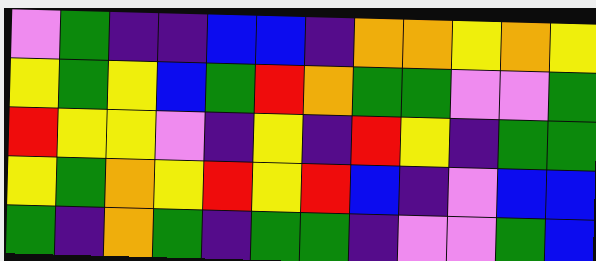[["violet", "green", "indigo", "indigo", "blue", "blue", "indigo", "orange", "orange", "yellow", "orange", "yellow"], ["yellow", "green", "yellow", "blue", "green", "red", "orange", "green", "green", "violet", "violet", "green"], ["red", "yellow", "yellow", "violet", "indigo", "yellow", "indigo", "red", "yellow", "indigo", "green", "green"], ["yellow", "green", "orange", "yellow", "red", "yellow", "red", "blue", "indigo", "violet", "blue", "blue"], ["green", "indigo", "orange", "green", "indigo", "green", "green", "indigo", "violet", "violet", "green", "blue"]]